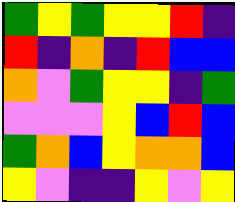[["green", "yellow", "green", "yellow", "yellow", "red", "indigo"], ["red", "indigo", "orange", "indigo", "red", "blue", "blue"], ["orange", "violet", "green", "yellow", "yellow", "indigo", "green"], ["violet", "violet", "violet", "yellow", "blue", "red", "blue"], ["green", "orange", "blue", "yellow", "orange", "orange", "blue"], ["yellow", "violet", "indigo", "indigo", "yellow", "violet", "yellow"]]